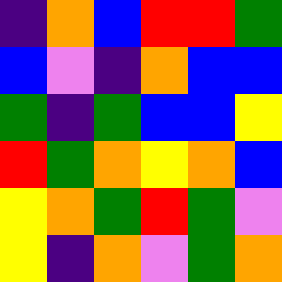[["indigo", "orange", "blue", "red", "red", "green"], ["blue", "violet", "indigo", "orange", "blue", "blue"], ["green", "indigo", "green", "blue", "blue", "yellow"], ["red", "green", "orange", "yellow", "orange", "blue"], ["yellow", "orange", "green", "red", "green", "violet"], ["yellow", "indigo", "orange", "violet", "green", "orange"]]